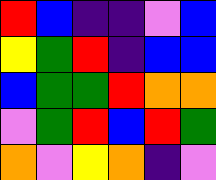[["red", "blue", "indigo", "indigo", "violet", "blue"], ["yellow", "green", "red", "indigo", "blue", "blue"], ["blue", "green", "green", "red", "orange", "orange"], ["violet", "green", "red", "blue", "red", "green"], ["orange", "violet", "yellow", "orange", "indigo", "violet"]]